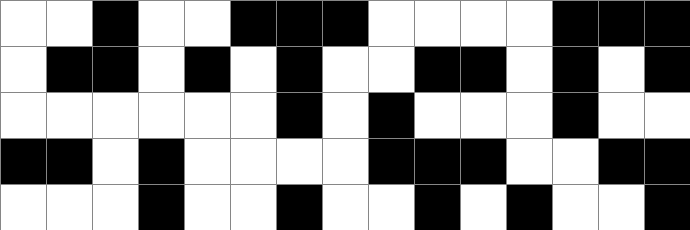[["white", "white", "black", "white", "white", "black", "black", "black", "white", "white", "white", "white", "black", "black", "black"], ["white", "black", "black", "white", "black", "white", "black", "white", "white", "black", "black", "white", "black", "white", "black"], ["white", "white", "white", "white", "white", "white", "black", "white", "black", "white", "white", "white", "black", "white", "white"], ["black", "black", "white", "black", "white", "white", "white", "white", "black", "black", "black", "white", "white", "black", "black"], ["white", "white", "white", "black", "white", "white", "black", "white", "white", "black", "white", "black", "white", "white", "black"]]